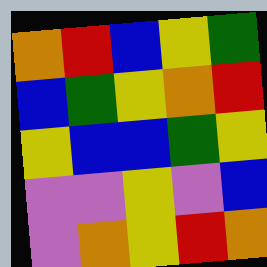[["orange", "red", "blue", "yellow", "green"], ["blue", "green", "yellow", "orange", "red"], ["yellow", "blue", "blue", "green", "yellow"], ["violet", "violet", "yellow", "violet", "blue"], ["violet", "orange", "yellow", "red", "orange"]]